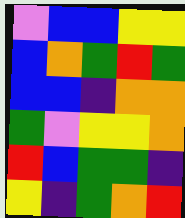[["violet", "blue", "blue", "yellow", "yellow"], ["blue", "orange", "green", "red", "green"], ["blue", "blue", "indigo", "orange", "orange"], ["green", "violet", "yellow", "yellow", "orange"], ["red", "blue", "green", "green", "indigo"], ["yellow", "indigo", "green", "orange", "red"]]